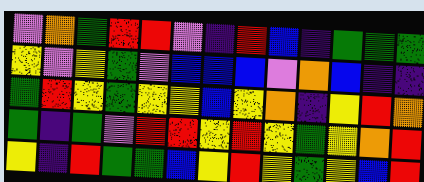[["violet", "orange", "green", "red", "red", "violet", "indigo", "red", "blue", "indigo", "green", "green", "green"], ["yellow", "violet", "yellow", "green", "violet", "blue", "blue", "blue", "violet", "orange", "blue", "indigo", "indigo"], ["green", "red", "yellow", "green", "yellow", "yellow", "blue", "yellow", "orange", "indigo", "yellow", "red", "orange"], ["green", "indigo", "green", "violet", "red", "red", "yellow", "red", "yellow", "green", "yellow", "orange", "red"], ["yellow", "indigo", "red", "green", "green", "blue", "yellow", "red", "yellow", "green", "yellow", "blue", "red"]]